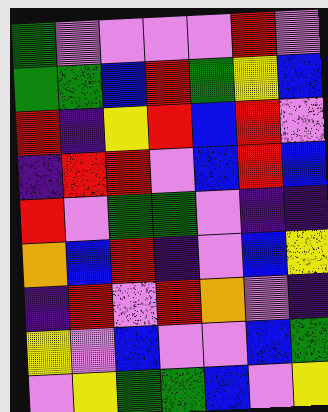[["green", "violet", "violet", "violet", "violet", "red", "violet"], ["green", "green", "blue", "red", "green", "yellow", "blue"], ["red", "indigo", "yellow", "red", "blue", "red", "violet"], ["indigo", "red", "red", "violet", "blue", "red", "blue"], ["red", "violet", "green", "green", "violet", "indigo", "indigo"], ["orange", "blue", "red", "indigo", "violet", "blue", "yellow"], ["indigo", "red", "violet", "red", "orange", "violet", "indigo"], ["yellow", "violet", "blue", "violet", "violet", "blue", "green"], ["violet", "yellow", "green", "green", "blue", "violet", "yellow"]]